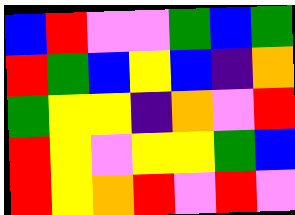[["blue", "red", "violet", "violet", "green", "blue", "green"], ["red", "green", "blue", "yellow", "blue", "indigo", "orange"], ["green", "yellow", "yellow", "indigo", "orange", "violet", "red"], ["red", "yellow", "violet", "yellow", "yellow", "green", "blue"], ["red", "yellow", "orange", "red", "violet", "red", "violet"]]